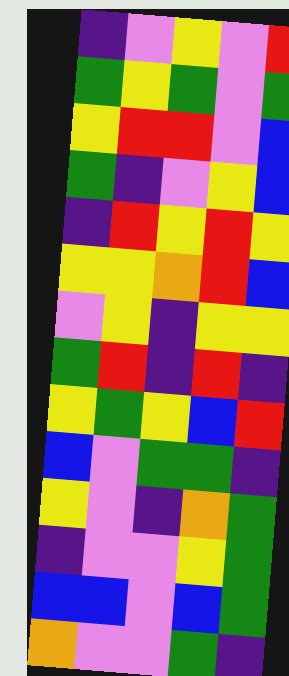[["indigo", "violet", "yellow", "violet", "red"], ["green", "yellow", "green", "violet", "green"], ["yellow", "red", "red", "violet", "blue"], ["green", "indigo", "violet", "yellow", "blue"], ["indigo", "red", "yellow", "red", "yellow"], ["yellow", "yellow", "orange", "red", "blue"], ["violet", "yellow", "indigo", "yellow", "yellow"], ["green", "red", "indigo", "red", "indigo"], ["yellow", "green", "yellow", "blue", "red"], ["blue", "violet", "green", "green", "indigo"], ["yellow", "violet", "indigo", "orange", "green"], ["indigo", "violet", "violet", "yellow", "green"], ["blue", "blue", "violet", "blue", "green"], ["orange", "violet", "violet", "green", "indigo"]]